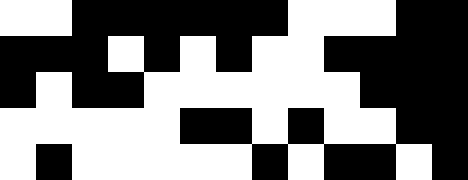[["white", "white", "black", "black", "black", "black", "black", "black", "white", "white", "white", "black", "black"], ["black", "black", "black", "white", "black", "white", "black", "white", "white", "black", "black", "black", "black"], ["black", "white", "black", "black", "white", "white", "white", "white", "white", "white", "black", "black", "black"], ["white", "white", "white", "white", "white", "black", "black", "white", "black", "white", "white", "black", "black"], ["white", "black", "white", "white", "white", "white", "white", "black", "white", "black", "black", "white", "black"]]